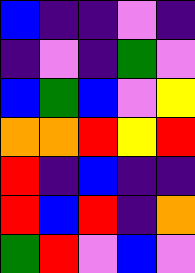[["blue", "indigo", "indigo", "violet", "indigo"], ["indigo", "violet", "indigo", "green", "violet"], ["blue", "green", "blue", "violet", "yellow"], ["orange", "orange", "red", "yellow", "red"], ["red", "indigo", "blue", "indigo", "indigo"], ["red", "blue", "red", "indigo", "orange"], ["green", "red", "violet", "blue", "violet"]]